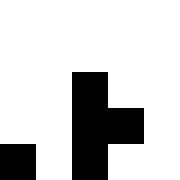[["white", "white", "white", "white", "white"], ["white", "white", "white", "white", "white"], ["white", "white", "black", "white", "white"], ["white", "white", "black", "black", "white"], ["black", "white", "black", "white", "white"]]